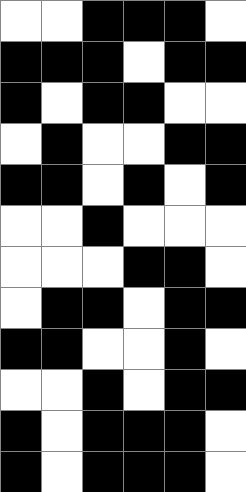[["white", "white", "black", "black", "black", "white"], ["black", "black", "black", "white", "black", "black"], ["black", "white", "black", "black", "white", "white"], ["white", "black", "white", "white", "black", "black"], ["black", "black", "white", "black", "white", "black"], ["white", "white", "black", "white", "white", "white"], ["white", "white", "white", "black", "black", "white"], ["white", "black", "black", "white", "black", "black"], ["black", "black", "white", "white", "black", "white"], ["white", "white", "black", "white", "black", "black"], ["black", "white", "black", "black", "black", "white"], ["black", "white", "black", "black", "black", "white"]]